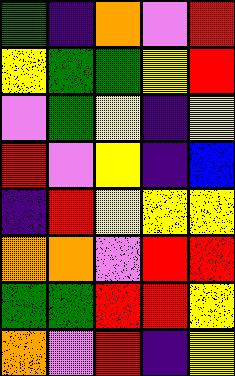[["green", "indigo", "orange", "violet", "red"], ["yellow", "green", "green", "yellow", "red"], ["violet", "green", "yellow", "indigo", "yellow"], ["red", "violet", "yellow", "indigo", "blue"], ["indigo", "red", "yellow", "yellow", "yellow"], ["orange", "orange", "violet", "red", "red"], ["green", "green", "red", "red", "yellow"], ["orange", "violet", "red", "indigo", "yellow"]]